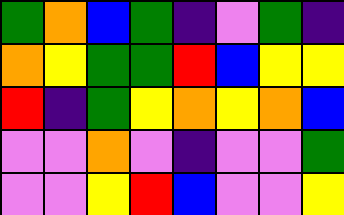[["green", "orange", "blue", "green", "indigo", "violet", "green", "indigo"], ["orange", "yellow", "green", "green", "red", "blue", "yellow", "yellow"], ["red", "indigo", "green", "yellow", "orange", "yellow", "orange", "blue"], ["violet", "violet", "orange", "violet", "indigo", "violet", "violet", "green"], ["violet", "violet", "yellow", "red", "blue", "violet", "violet", "yellow"]]